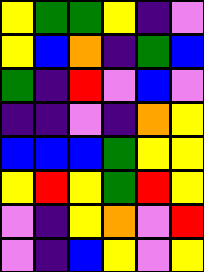[["yellow", "green", "green", "yellow", "indigo", "violet"], ["yellow", "blue", "orange", "indigo", "green", "blue"], ["green", "indigo", "red", "violet", "blue", "violet"], ["indigo", "indigo", "violet", "indigo", "orange", "yellow"], ["blue", "blue", "blue", "green", "yellow", "yellow"], ["yellow", "red", "yellow", "green", "red", "yellow"], ["violet", "indigo", "yellow", "orange", "violet", "red"], ["violet", "indigo", "blue", "yellow", "violet", "yellow"]]